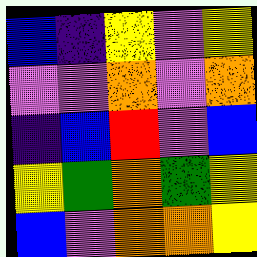[["blue", "indigo", "yellow", "violet", "yellow"], ["violet", "violet", "orange", "violet", "orange"], ["indigo", "blue", "red", "violet", "blue"], ["yellow", "green", "orange", "green", "yellow"], ["blue", "violet", "orange", "orange", "yellow"]]